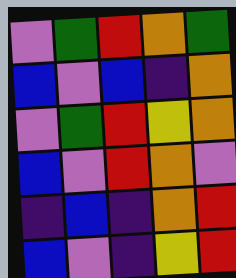[["violet", "green", "red", "orange", "green"], ["blue", "violet", "blue", "indigo", "orange"], ["violet", "green", "red", "yellow", "orange"], ["blue", "violet", "red", "orange", "violet"], ["indigo", "blue", "indigo", "orange", "red"], ["blue", "violet", "indigo", "yellow", "red"]]